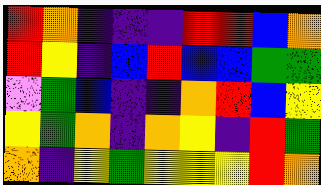[["red", "orange", "indigo", "indigo", "indigo", "red", "red", "blue", "orange"], ["red", "yellow", "indigo", "blue", "red", "blue", "blue", "green", "green"], ["violet", "green", "blue", "indigo", "indigo", "orange", "red", "blue", "yellow"], ["yellow", "green", "orange", "indigo", "orange", "yellow", "indigo", "red", "green"], ["orange", "indigo", "yellow", "green", "yellow", "yellow", "yellow", "red", "orange"]]